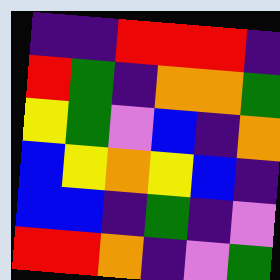[["indigo", "indigo", "red", "red", "red", "indigo"], ["red", "green", "indigo", "orange", "orange", "green"], ["yellow", "green", "violet", "blue", "indigo", "orange"], ["blue", "yellow", "orange", "yellow", "blue", "indigo"], ["blue", "blue", "indigo", "green", "indigo", "violet"], ["red", "red", "orange", "indigo", "violet", "green"]]